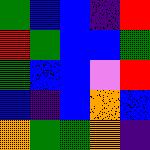[["green", "blue", "blue", "indigo", "red"], ["red", "green", "blue", "blue", "green"], ["green", "blue", "blue", "violet", "red"], ["blue", "indigo", "blue", "orange", "blue"], ["orange", "green", "green", "orange", "indigo"]]